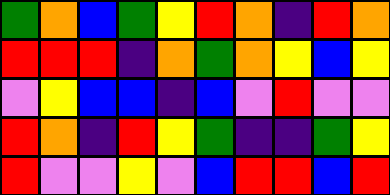[["green", "orange", "blue", "green", "yellow", "red", "orange", "indigo", "red", "orange"], ["red", "red", "red", "indigo", "orange", "green", "orange", "yellow", "blue", "yellow"], ["violet", "yellow", "blue", "blue", "indigo", "blue", "violet", "red", "violet", "violet"], ["red", "orange", "indigo", "red", "yellow", "green", "indigo", "indigo", "green", "yellow"], ["red", "violet", "violet", "yellow", "violet", "blue", "red", "red", "blue", "red"]]